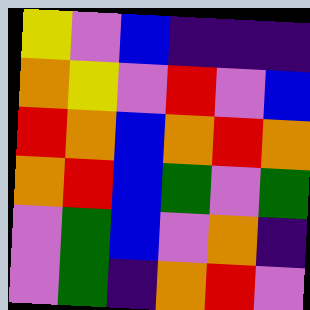[["yellow", "violet", "blue", "indigo", "indigo", "indigo"], ["orange", "yellow", "violet", "red", "violet", "blue"], ["red", "orange", "blue", "orange", "red", "orange"], ["orange", "red", "blue", "green", "violet", "green"], ["violet", "green", "blue", "violet", "orange", "indigo"], ["violet", "green", "indigo", "orange", "red", "violet"]]